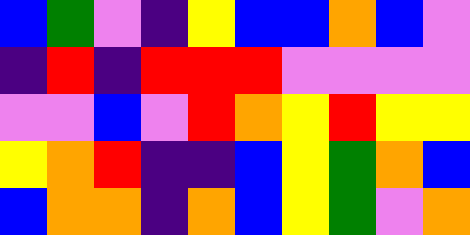[["blue", "green", "violet", "indigo", "yellow", "blue", "blue", "orange", "blue", "violet"], ["indigo", "red", "indigo", "red", "red", "red", "violet", "violet", "violet", "violet"], ["violet", "violet", "blue", "violet", "red", "orange", "yellow", "red", "yellow", "yellow"], ["yellow", "orange", "red", "indigo", "indigo", "blue", "yellow", "green", "orange", "blue"], ["blue", "orange", "orange", "indigo", "orange", "blue", "yellow", "green", "violet", "orange"]]